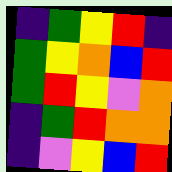[["indigo", "green", "yellow", "red", "indigo"], ["green", "yellow", "orange", "blue", "red"], ["green", "red", "yellow", "violet", "orange"], ["indigo", "green", "red", "orange", "orange"], ["indigo", "violet", "yellow", "blue", "red"]]